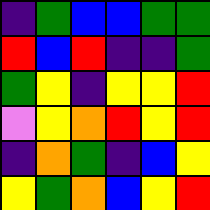[["indigo", "green", "blue", "blue", "green", "green"], ["red", "blue", "red", "indigo", "indigo", "green"], ["green", "yellow", "indigo", "yellow", "yellow", "red"], ["violet", "yellow", "orange", "red", "yellow", "red"], ["indigo", "orange", "green", "indigo", "blue", "yellow"], ["yellow", "green", "orange", "blue", "yellow", "red"]]